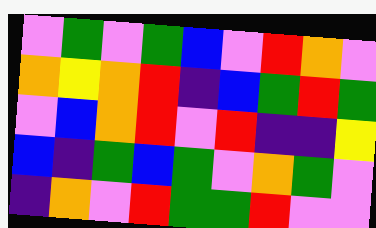[["violet", "green", "violet", "green", "blue", "violet", "red", "orange", "violet"], ["orange", "yellow", "orange", "red", "indigo", "blue", "green", "red", "green"], ["violet", "blue", "orange", "red", "violet", "red", "indigo", "indigo", "yellow"], ["blue", "indigo", "green", "blue", "green", "violet", "orange", "green", "violet"], ["indigo", "orange", "violet", "red", "green", "green", "red", "violet", "violet"]]